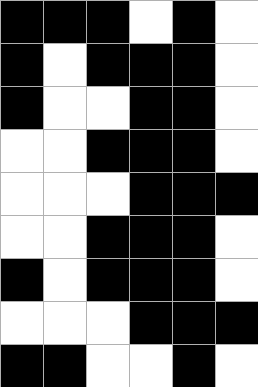[["black", "black", "black", "white", "black", "white"], ["black", "white", "black", "black", "black", "white"], ["black", "white", "white", "black", "black", "white"], ["white", "white", "black", "black", "black", "white"], ["white", "white", "white", "black", "black", "black"], ["white", "white", "black", "black", "black", "white"], ["black", "white", "black", "black", "black", "white"], ["white", "white", "white", "black", "black", "black"], ["black", "black", "white", "white", "black", "white"]]